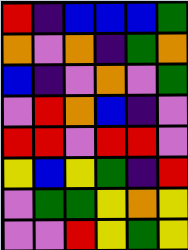[["red", "indigo", "blue", "blue", "blue", "green"], ["orange", "violet", "orange", "indigo", "green", "orange"], ["blue", "indigo", "violet", "orange", "violet", "green"], ["violet", "red", "orange", "blue", "indigo", "violet"], ["red", "red", "violet", "red", "red", "violet"], ["yellow", "blue", "yellow", "green", "indigo", "red"], ["violet", "green", "green", "yellow", "orange", "yellow"], ["violet", "violet", "red", "yellow", "green", "yellow"]]